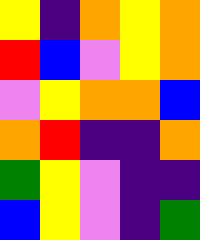[["yellow", "indigo", "orange", "yellow", "orange"], ["red", "blue", "violet", "yellow", "orange"], ["violet", "yellow", "orange", "orange", "blue"], ["orange", "red", "indigo", "indigo", "orange"], ["green", "yellow", "violet", "indigo", "indigo"], ["blue", "yellow", "violet", "indigo", "green"]]